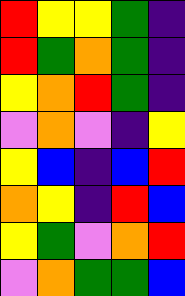[["red", "yellow", "yellow", "green", "indigo"], ["red", "green", "orange", "green", "indigo"], ["yellow", "orange", "red", "green", "indigo"], ["violet", "orange", "violet", "indigo", "yellow"], ["yellow", "blue", "indigo", "blue", "red"], ["orange", "yellow", "indigo", "red", "blue"], ["yellow", "green", "violet", "orange", "red"], ["violet", "orange", "green", "green", "blue"]]